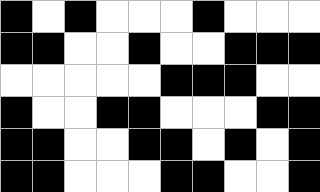[["black", "white", "black", "white", "white", "white", "black", "white", "white", "white"], ["black", "black", "white", "white", "black", "white", "white", "black", "black", "black"], ["white", "white", "white", "white", "white", "black", "black", "black", "white", "white"], ["black", "white", "white", "black", "black", "white", "white", "white", "black", "black"], ["black", "black", "white", "white", "black", "black", "white", "black", "white", "black"], ["black", "black", "white", "white", "white", "black", "black", "white", "white", "black"]]